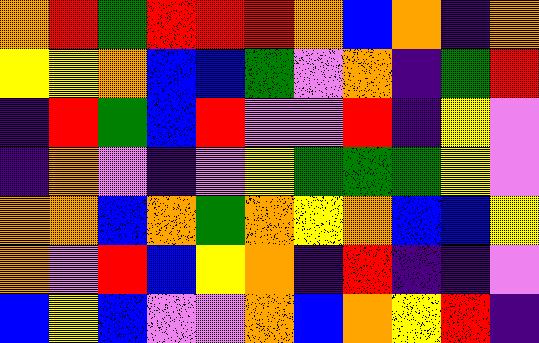[["orange", "red", "green", "red", "red", "red", "orange", "blue", "orange", "indigo", "orange"], ["yellow", "yellow", "orange", "blue", "blue", "green", "violet", "orange", "indigo", "green", "red"], ["indigo", "red", "green", "blue", "red", "violet", "violet", "red", "indigo", "yellow", "violet"], ["indigo", "orange", "violet", "indigo", "violet", "yellow", "green", "green", "green", "yellow", "violet"], ["orange", "orange", "blue", "orange", "green", "orange", "yellow", "orange", "blue", "blue", "yellow"], ["orange", "violet", "red", "blue", "yellow", "orange", "indigo", "red", "indigo", "indigo", "violet"], ["blue", "yellow", "blue", "violet", "violet", "orange", "blue", "orange", "yellow", "red", "indigo"]]